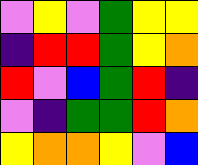[["violet", "yellow", "violet", "green", "yellow", "yellow"], ["indigo", "red", "red", "green", "yellow", "orange"], ["red", "violet", "blue", "green", "red", "indigo"], ["violet", "indigo", "green", "green", "red", "orange"], ["yellow", "orange", "orange", "yellow", "violet", "blue"]]